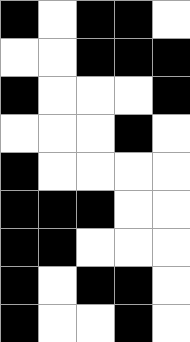[["black", "white", "black", "black", "white"], ["white", "white", "black", "black", "black"], ["black", "white", "white", "white", "black"], ["white", "white", "white", "black", "white"], ["black", "white", "white", "white", "white"], ["black", "black", "black", "white", "white"], ["black", "black", "white", "white", "white"], ["black", "white", "black", "black", "white"], ["black", "white", "white", "black", "white"]]